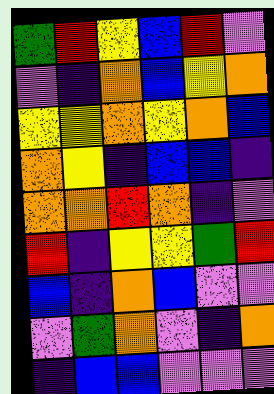[["green", "red", "yellow", "blue", "red", "violet"], ["violet", "indigo", "orange", "blue", "yellow", "orange"], ["yellow", "yellow", "orange", "yellow", "orange", "blue"], ["orange", "yellow", "indigo", "blue", "blue", "indigo"], ["orange", "orange", "red", "orange", "indigo", "violet"], ["red", "indigo", "yellow", "yellow", "green", "red"], ["blue", "indigo", "orange", "blue", "violet", "violet"], ["violet", "green", "orange", "violet", "indigo", "orange"], ["indigo", "blue", "blue", "violet", "violet", "violet"]]